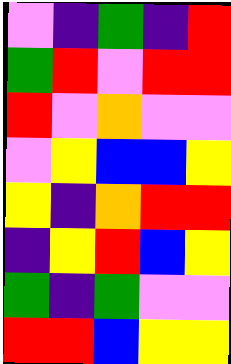[["violet", "indigo", "green", "indigo", "red"], ["green", "red", "violet", "red", "red"], ["red", "violet", "orange", "violet", "violet"], ["violet", "yellow", "blue", "blue", "yellow"], ["yellow", "indigo", "orange", "red", "red"], ["indigo", "yellow", "red", "blue", "yellow"], ["green", "indigo", "green", "violet", "violet"], ["red", "red", "blue", "yellow", "yellow"]]